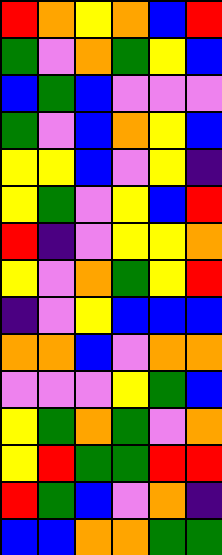[["red", "orange", "yellow", "orange", "blue", "red"], ["green", "violet", "orange", "green", "yellow", "blue"], ["blue", "green", "blue", "violet", "violet", "violet"], ["green", "violet", "blue", "orange", "yellow", "blue"], ["yellow", "yellow", "blue", "violet", "yellow", "indigo"], ["yellow", "green", "violet", "yellow", "blue", "red"], ["red", "indigo", "violet", "yellow", "yellow", "orange"], ["yellow", "violet", "orange", "green", "yellow", "red"], ["indigo", "violet", "yellow", "blue", "blue", "blue"], ["orange", "orange", "blue", "violet", "orange", "orange"], ["violet", "violet", "violet", "yellow", "green", "blue"], ["yellow", "green", "orange", "green", "violet", "orange"], ["yellow", "red", "green", "green", "red", "red"], ["red", "green", "blue", "violet", "orange", "indigo"], ["blue", "blue", "orange", "orange", "green", "green"]]